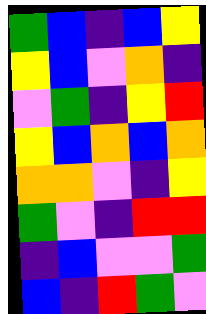[["green", "blue", "indigo", "blue", "yellow"], ["yellow", "blue", "violet", "orange", "indigo"], ["violet", "green", "indigo", "yellow", "red"], ["yellow", "blue", "orange", "blue", "orange"], ["orange", "orange", "violet", "indigo", "yellow"], ["green", "violet", "indigo", "red", "red"], ["indigo", "blue", "violet", "violet", "green"], ["blue", "indigo", "red", "green", "violet"]]